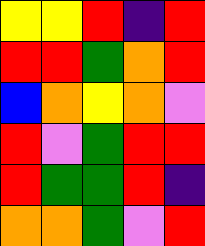[["yellow", "yellow", "red", "indigo", "red"], ["red", "red", "green", "orange", "red"], ["blue", "orange", "yellow", "orange", "violet"], ["red", "violet", "green", "red", "red"], ["red", "green", "green", "red", "indigo"], ["orange", "orange", "green", "violet", "red"]]